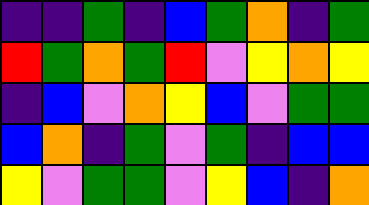[["indigo", "indigo", "green", "indigo", "blue", "green", "orange", "indigo", "green"], ["red", "green", "orange", "green", "red", "violet", "yellow", "orange", "yellow"], ["indigo", "blue", "violet", "orange", "yellow", "blue", "violet", "green", "green"], ["blue", "orange", "indigo", "green", "violet", "green", "indigo", "blue", "blue"], ["yellow", "violet", "green", "green", "violet", "yellow", "blue", "indigo", "orange"]]